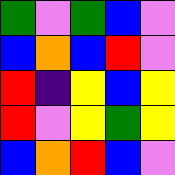[["green", "violet", "green", "blue", "violet"], ["blue", "orange", "blue", "red", "violet"], ["red", "indigo", "yellow", "blue", "yellow"], ["red", "violet", "yellow", "green", "yellow"], ["blue", "orange", "red", "blue", "violet"]]